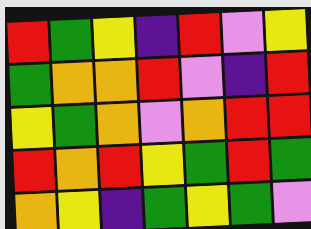[["red", "green", "yellow", "indigo", "red", "violet", "yellow"], ["green", "orange", "orange", "red", "violet", "indigo", "red"], ["yellow", "green", "orange", "violet", "orange", "red", "red"], ["red", "orange", "red", "yellow", "green", "red", "green"], ["orange", "yellow", "indigo", "green", "yellow", "green", "violet"]]